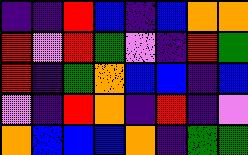[["indigo", "indigo", "red", "blue", "indigo", "blue", "orange", "orange"], ["red", "violet", "red", "green", "violet", "indigo", "red", "green"], ["red", "indigo", "green", "orange", "blue", "blue", "indigo", "blue"], ["violet", "indigo", "red", "orange", "indigo", "red", "indigo", "violet"], ["orange", "blue", "blue", "blue", "orange", "indigo", "green", "green"]]